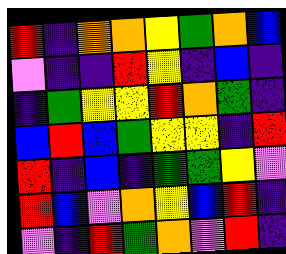[["red", "indigo", "orange", "orange", "yellow", "green", "orange", "blue"], ["violet", "indigo", "indigo", "red", "yellow", "indigo", "blue", "indigo"], ["indigo", "green", "yellow", "yellow", "red", "orange", "green", "indigo"], ["blue", "red", "blue", "green", "yellow", "yellow", "indigo", "red"], ["red", "indigo", "blue", "indigo", "green", "green", "yellow", "violet"], ["red", "blue", "violet", "orange", "yellow", "blue", "red", "indigo"], ["violet", "indigo", "red", "green", "orange", "violet", "red", "indigo"]]